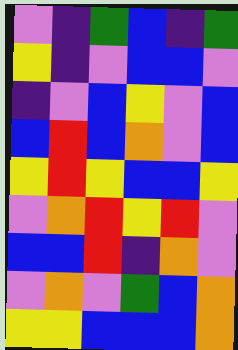[["violet", "indigo", "green", "blue", "indigo", "green"], ["yellow", "indigo", "violet", "blue", "blue", "violet"], ["indigo", "violet", "blue", "yellow", "violet", "blue"], ["blue", "red", "blue", "orange", "violet", "blue"], ["yellow", "red", "yellow", "blue", "blue", "yellow"], ["violet", "orange", "red", "yellow", "red", "violet"], ["blue", "blue", "red", "indigo", "orange", "violet"], ["violet", "orange", "violet", "green", "blue", "orange"], ["yellow", "yellow", "blue", "blue", "blue", "orange"]]